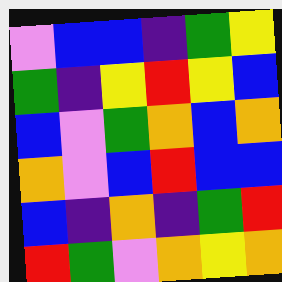[["violet", "blue", "blue", "indigo", "green", "yellow"], ["green", "indigo", "yellow", "red", "yellow", "blue"], ["blue", "violet", "green", "orange", "blue", "orange"], ["orange", "violet", "blue", "red", "blue", "blue"], ["blue", "indigo", "orange", "indigo", "green", "red"], ["red", "green", "violet", "orange", "yellow", "orange"]]